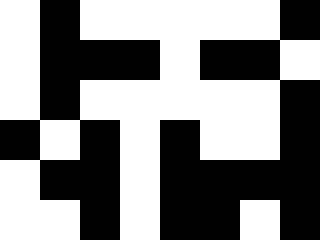[["white", "black", "white", "white", "white", "white", "white", "black"], ["white", "black", "black", "black", "white", "black", "black", "white"], ["white", "black", "white", "white", "white", "white", "white", "black"], ["black", "white", "black", "white", "black", "white", "white", "black"], ["white", "black", "black", "white", "black", "black", "black", "black"], ["white", "white", "black", "white", "black", "black", "white", "black"]]